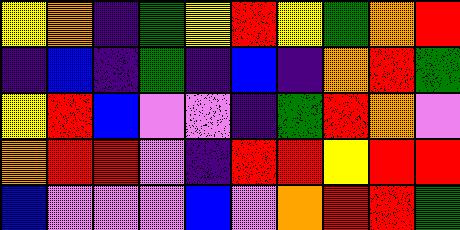[["yellow", "orange", "indigo", "green", "yellow", "red", "yellow", "green", "orange", "red"], ["indigo", "blue", "indigo", "green", "indigo", "blue", "indigo", "orange", "red", "green"], ["yellow", "red", "blue", "violet", "violet", "indigo", "green", "red", "orange", "violet"], ["orange", "red", "red", "violet", "indigo", "red", "red", "yellow", "red", "red"], ["blue", "violet", "violet", "violet", "blue", "violet", "orange", "red", "red", "green"]]